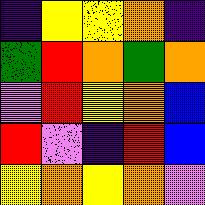[["indigo", "yellow", "yellow", "orange", "indigo"], ["green", "red", "orange", "green", "orange"], ["violet", "red", "yellow", "orange", "blue"], ["red", "violet", "indigo", "red", "blue"], ["yellow", "orange", "yellow", "orange", "violet"]]